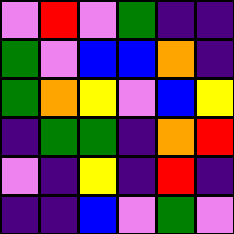[["violet", "red", "violet", "green", "indigo", "indigo"], ["green", "violet", "blue", "blue", "orange", "indigo"], ["green", "orange", "yellow", "violet", "blue", "yellow"], ["indigo", "green", "green", "indigo", "orange", "red"], ["violet", "indigo", "yellow", "indigo", "red", "indigo"], ["indigo", "indigo", "blue", "violet", "green", "violet"]]